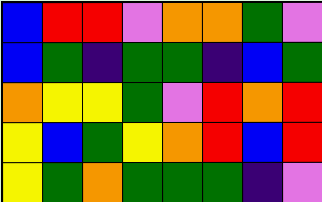[["blue", "red", "red", "violet", "orange", "orange", "green", "violet"], ["blue", "green", "indigo", "green", "green", "indigo", "blue", "green"], ["orange", "yellow", "yellow", "green", "violet", "red", "orange", "red"], ["yellow", "blue", "green", "yellow", "orange", "red", "blue", "red"], ["yellow", "green", "orange", "green", "green", "green", "indigo", "violet"]]